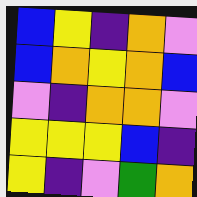[["blue", "yellow", "indigo", "orange", "violet"], ["blue", "orange", "yellow", "orange", "blue"], ["violet", "indigo", "orange", "orange", "violet"], ["yellow", "yellow", "yellow", "blue", "indigo"], ["yellow", "indigo", "violet", "green", "orange"]]